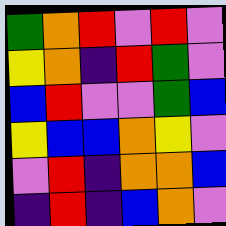[["green", "orange", "red", "violet", "red", "violet"], ["yellow", "orange", "indigo", "red", "green", "violet"], ["blue", "red", "violet", "violet", "green", "blue"], ["yellow", "blue", "blue", "orange", "yellow", "violet"], ["violet", "red", "indigo", "orange", "orange", "blue"], ["indigo", "red", "indigo", "blue", "orange", "violet"]]